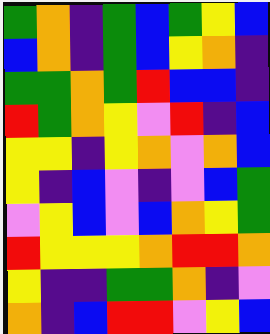[["green", "orange", "indigo", "green", "blue", "green", "yellow", "blue"], ["blue", "orange", "indigo", "green", "blue", "yellow", "orange", "indigo"], ["green", "green", "orange", "green", "red", "blue", "blue", "indigo"], ["red", "green", "orange", "yellow", "violet", "red", "indigo", "blue"], ["yellow", "yellow", "indigo", "yellow", "orange", "violet", "orange", "blue"], ["yellow", "indigo", "blue", "violet", "indigo", "violet", "blue", "green"], ["violet", "yellow", "blue", "violet", "blue", "orange", "yellow", "green"], ["red", "yellow", "yellow", "yellow", "orange", "red", "red", "orange"], ["yellow", "indigo", "indigo", "green", "green", "orange", "indigo", "violet"], ["orange", "indigo", "blue", "red", "red", "violet", "yellow", "blue"]]